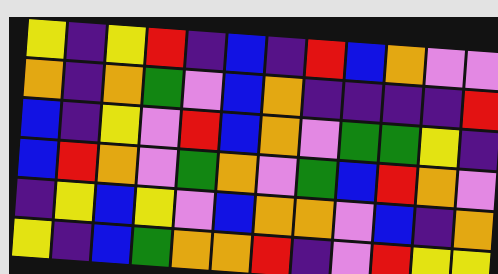[["yellow", "indigo", "yellow", "red", "indigo", "blue", "indigo", "red", "blue", "orange", "violet", "violet"], ["orange", "indigo", "orange", "green", "violet", "blue", "orange", "indigo", "indigo", "indigo", "indigo", "red"], ["blue", "indigo", "yellow", "violet", "red", "blue", "orange", "violet", "green", "green", "yellow", "indigo"], ["blue", "red", "orange", "violet", "green", "orange", "violet", "green", "blue", "red", "orange", "violet"], ["indigo", "yellow", "blue", "yellow", "violet", "blue", "orange", "orange", "violet", "blue", "indigo", "orange"], ["yellow", "indigo", "blue", "green", "orange", "orange", "red", "indigo", "violet", "red", "yellow", "yellow"]]